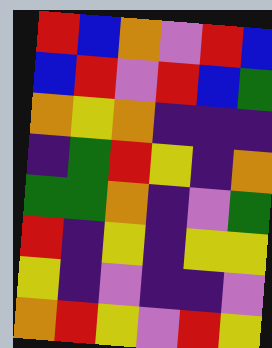[["red", "blue", "orange", "violet", "red", "blue"], ["blue", "red", "violet", "red", "blue", "green"], ["orange", "yellow", "orange", "indigo", "indigo", "indigo"], ["indigo", "green", "red", "yellow", "indigo", "orange"], ["green", "green", "orange", "indigo", "violet", "green"], ["red", "indigo", "yellow", "indigo", "yellow", "yellow"], ["yellow", "indigo", "violet", "indigo", "indigo", "violet"], ["orange", "red", "yellow", "violet", "red", "yellow"]]